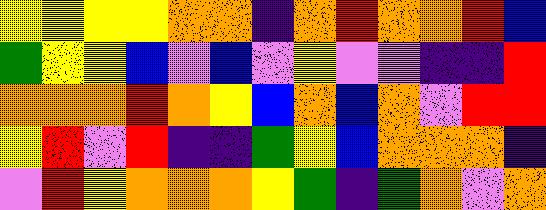[["yellow", "yellow", "yellow", "yellow", "orange", "orange", "indigo", "orange", "red", "orange", "orange", "red", "blue"], ["green", "yellow", "yellow", "blue", "violet", "blue", "violet", "yellow", "violet", "violet", "indigo", "indigo", "red"], ["orange", "orange", "orange", "red", "orange", "yellow", "blue", "orange", "blue", "orange", "violet", "red", "red"], ["yellow", "red", "violet", "red", "indigo", "indigo", "green", "yellow", "blue", "orange", "orange", "orange", "indigo"], ["violet", "red", "yellow", "orange", "orange", "orange", "yellow", "green", "indigo", "green", "orange", "violet", "orange"]]